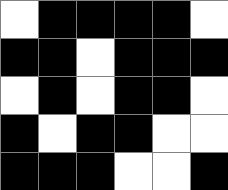[["white", "black", "black", "black", "black", "white"], ["black", "black", "white", "black", "black", "black"], ["white", "black", "white", "black", "black", "white"], ["black", "white", "black", "black", "white", "white"], ["black", "black", "black", "white", "white", "black"]]